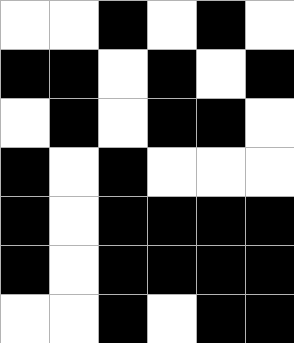[["white", "white", "black", "white", "black", "white"], ["black", "black", "white", "black", "white", "black"], ["white", "black", "white", "black", "black", "white"], ["black", "white", "black", "white", "white", "white"], ["black", "white", "black", "black", "black", "black"], ["black", "white", "black", "black", "black", "black"], ["white", "white", "black", "white", "black", "black"]]